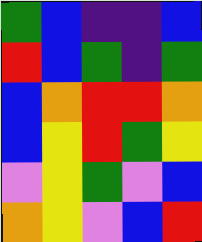[["green", "blue", "indigo", "indigo", "blue"], ["red", "blue", "green", "indigo", "green"], ["blue", "orange", "red", "red", "orange"], ["blue", "yellow", "red", "green", "yellow"], ["violet", "yellow", "green", "violet", "blue"], ["orange", "yellow", "violet", "blue", "red"]]